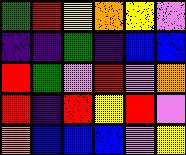[["green", "red", "yellow", "orange", "yellow", "violet"], ["indigo", "indigo", "green", "indigo", "blue", "blue"], ["red", "green", "violet", "red", "violet", "orange"], ["red", "indigo", "red", "yellow", "red", "violet"], ["orange", "blue", "blue", "blue", "violet", "yellow"]]